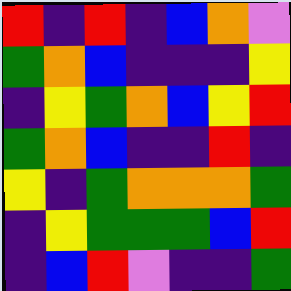[["red", "indigo", "red", "indigo", "blue", "orange", "violet"], ["green", "orange", "blue", "indigo", "indigo", "indigo", "yellow"], ["indigo", "yellow", "green", "orange", "blue", "yellow", "red"], ["green", "orange", "blue", "indigo", "indigo", "red", "indigo"], ["yellow", "indigo", "green", "orange", "orange", "orange", "green"], ["indigo", "yellow", "green", "green", "green", "blue", "red"], ["indigo", "blue", "red", "violet", "indigo", "indigo", "green"]]